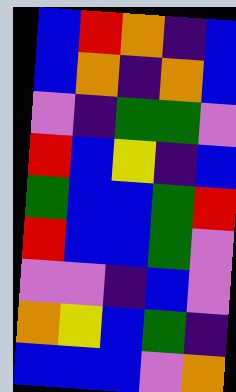[["blue", "red", "orange", "indigo", "blue"], ["blue", "orange", "indigo", "orange", "blue"], ["violet", "indigo", "green", "green", "violet"], ["red", "blue", "yellow", "indigo", "blue"], ["green", "blue", "blue", "green", "red"], ["red", "blue", "blue", "green", "violet"], ["violet", "violet", "indigo", "blue", "violet"], ["orange", "yellow", "blue", "green", "indigo"], ["blue", "blue", "blue", "violet", "orange"]]